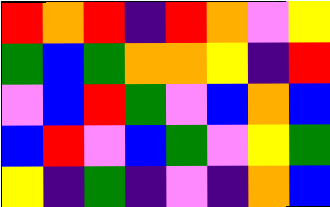[["red", "orange", "red", "indigo", "red", "orange", "violet", "yellow"], ["green", "blue", "green", "orange", "orange", "yellow", "indigo", "red"], ["violet", "blue", "red", "green", "violet", "blue", "orange", "blue"], ["blue", "red", "violet", "blue", "green", "violet", "yellow", "green"], ["yellow", "indigo", "green", "indigo", "violet", "indigo", "orange", "blue"]]